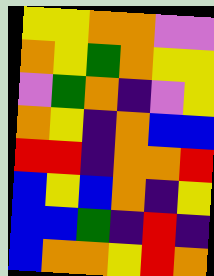[["yellow", "yellow", "orange", "orange", "violet", "violet"], ["orange", "yellow", "green", "orange", "yellow", "yellow"], ["violet", "green", "orange", "indigo", "violet", "yellow"], ["orange", "yellow", "indigo", "orange", "blue", "blue"], ["red", "red", "indigo", "orange", "orange", "red"], ["blue", "yellow", "blue", "orange", "indigo", "yellow"], ["blue", "blue", "green", "indigo", "red", "indigo"], ["blue", "orange", "orange", "yellow", "red", "orange"]]